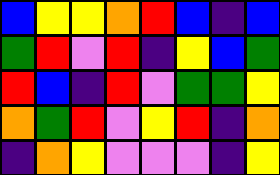[["blue", "yellow", "yellow", "orange", "red", "blue", "indigo", "blue"], ["green", "red", "violet", "red", "indigo", "yellow", "blue", "green"], ["red", "blue", "indigo", "red", "violet", "green", "green", "yellow"], ["orange", "green", "red", "violet", "yellow", "red", "indigo", "orange"], ["indigo", "orange", "yellow", "violet", "violet", "violet", "indigo", "yellow"]]